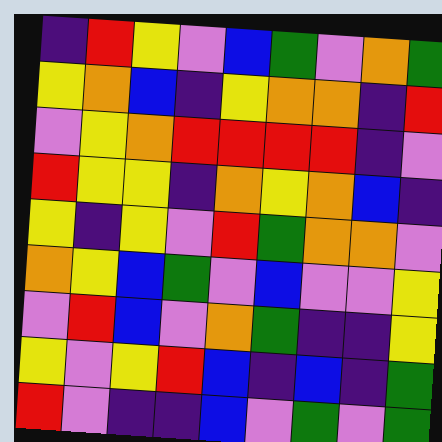[["indigo", "red", "yellow", "violet", "blue", "green", "violet", "orange", "green"], ["yellow", "orange", "blue", "indigo", "yellow", "orange", "orange", "indigo", "red"], ["violet", "yellow", "orange", "red", "red", "red", "red", "indigo", "violet"], ["red", "yellow", "yellow", "indigo", "orange", "yellow", "orange", "blue", "indigo"], ["yellow", "indigo", "yellow", "violet", "red", "green", "orange", "orange", "violet"], ["orange", "yellow", "blue", "green", "violet", "blue", "violet", "violet", "yellow"], ["violet", "red", "blue", "violet", "orange", "green", "indigo", "indigo", "yellow"], ["yellow", "violet", "yellow", "red", "blue", "indigo", "blue", "indigo", "green"], ["red", "violet", "indigo", "indigo", "blue", "violet", "green", "violet", "green"]]